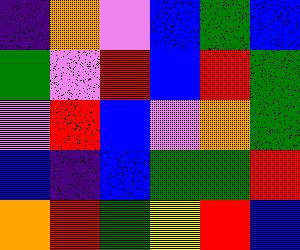[["indigo", "orange", "violet", "blue", "green", "blue"], ["green", "violet", "red", "blue", "red", "green"], ["violet", "red", "blue", "violet", "orange", "green"], ["blue", "indigo", "blue", "green", "green", "red"], ["orange", "red", "green", "yellow", "red", "blue"]]